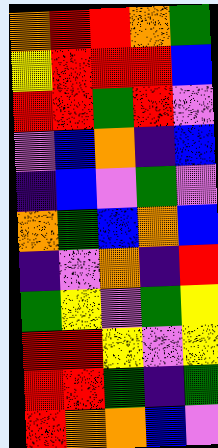[["orange", "red", "red", "orange", "green"], ["yellow", "red", "red", "red", "blue"], ["red", "red", "green", "red", "violet"], ["violet", "blue", "orange", "indigo", "blue"], ["indigo", "blue", "violet", "green", "violet"], ["orange", "green", "blue", "orange", "blue"], ["indigo", "violet", "orange", "indigo", "red"], ["green", "yellow", "violet", "green", "yellow"], ["red", "red", "yellow", "violet", "yellow"], ["red", "red", "green", "indigo", "green"], ["red", "orange", "orange", "blue", "violet"]]